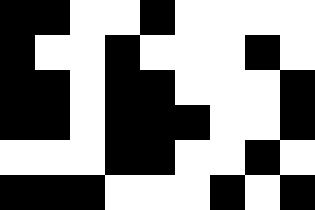[["black", "black", "white", "white", "black", "white", "white", "white", "white"], ["black", "white", "white", "black", "white", "white", "white", "black", "white"], ["black", "black", "white", "black", "black", "white", "white", "white", "black"], ["black", "black", "white", "black", "black", "black", "white", "white", "black"], ["white", "white", "white", "black", "black", "white", "white", "black", "white"], ["black", "black", "black", "white", "white", "white", "black", "white", "black"]]